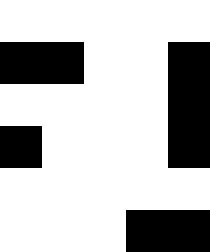[["white", "white", "white", "white", "white"], ["black", "black", "white", "white", "black"], ["white", "white", "white", "white", "black"], ["black", "white", "white", "white", "black"], ["white", "white", "white", "white", "white"], ["white", "white", "white", "black", "black"]]